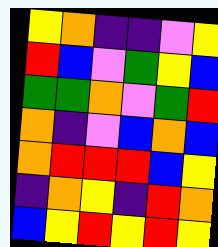[["yellow", "orange", "indigo", "indigo", "violet", "yellow"], ["red", "blue", "violet", "green", "yellow", "blue"], ["green", "green", "orange", "violet", "green", "red"], ["orange", "indigo", "violet", "blue", "orange", "blue"], ["orange", "red", "red", "red", "blue", "yellow"], ["indigo", "orange", "yellow", "indigo", "red", "orange"], ["blue", "yellow", "red", "yellow", "red", "yellow"]]